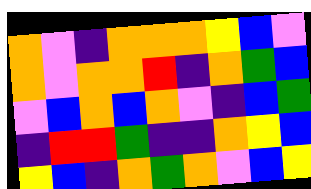[["orange", "violet", "indigo", "orange", "orange", "orange", "yellow", "blue", "violet"], ["orange", "violet", "orange", "orange", "red", "indigo", "orange", "green", "blue"], ["violet", "blue", "orange", "blue", "orange", "violet", "indigo", "blue", "green"], ["indigo", "red", "red", "green", "indigo", "indigo", "orange", "yellow", "blue"], ["yellow", "blue", "indigo", "orange", "green", "orange", "violet", "blue", "yellow"]]